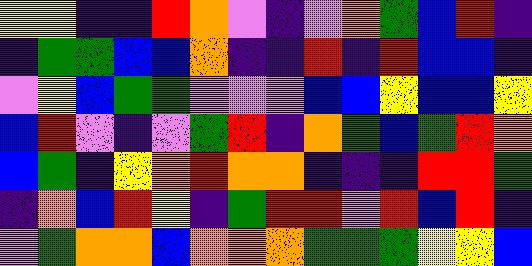[["yellow", "yellow", "indigo", "indigo", "red", "orange", "violet", "indigo", "violet", "orange", "green", "blue", "red", "indigo"], ["indigo", "green", "green", "blue", "blue", "orange", "indigo", "indigo", "red", "indigo", "red", "blue", "blue", "indigo"], ["violet", "yellow", "blue", "green", "green", "violet", "violet", "violet", "blue", "blue", "yellow", "blue", "blue", "yellow"], ["blue", "red", "violet", "indigo", "violet", "green", "red", "indigo", "orange", "green", "blue", "green", "red", "orange"], ["blue", "green", "indigo", "yellow", "orange", "red", "orange", "orange", "indigo", "indigo", "indigo", "red", "red", "green"], ["indigo", "orange", "blue", "red", "yellow", "indigo", "green", "red", "red", "violet", "red", "blue", "red", "indigo"], ["violet", "green", "orange", "orange", "blue", "orange", "orange", "orange", "green", "green", "green", "yellow", "yellow", "blue"]]